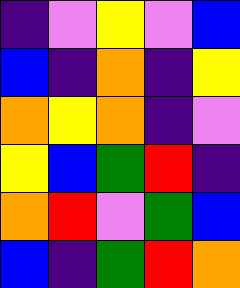[["indigo", "violet", "yellow", "violet", "blue"], ["blue", "indigo", "orange", "indigo", "yellow"], ["orange", "yellow", "orange", "indigo", "violet"], ["yellow", "blue", "green", "red", "indigo"], ["orange", "red", "violet", "green", "blue"], ["blue", "indigo", "green", "red", "orange"]]